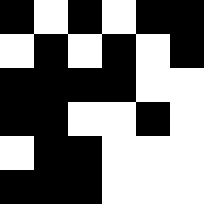[["black", "white", "black", "white", "black", "black"], ["white", "black", "white", "black", "white", "black"], ["black", "black", "black", "black", "white", "white"], ["black", "black", "white", "white", "black", "white"], ["white", "black", "black", "white", "white", "white"], ["black", "black", "black", "white", "white", "white"]]